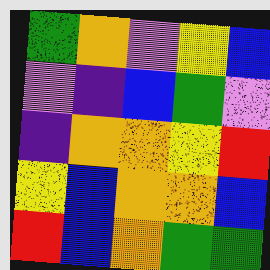[["green", "orange", "violet", "yellow", "blue"], ["violet", "indigo", "blue", "green", "violet"], ["indigo", "orange", "orange", "yellow", "red"], ["yellow", "blue", "orange", "orange", "blue"], ["red", "blue", "orange", "green", "green"]]